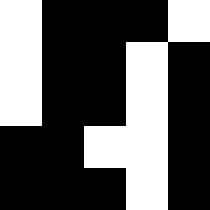[["white", "black", "black", "black", "white"], ["white", "black", "black", "white", "black"], ["white", "black", "black", "white", "black"], ["black", "black", "white", "white", "black"], ["black", "black", "black", "white", "black"]]